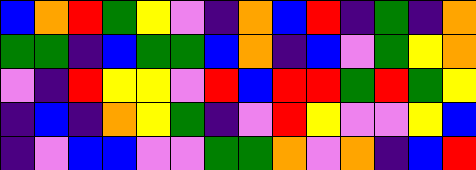[["blue", "orange", "red", "green", "yellow", "violet", "indigo", "orange", "blue", "red", "indigo", "green", "indigo", "orange"], ["green", "green", "indigo", "blue", "green", "green", "blue", "orange", "indigo", "blue", "violet", "green", "yellow", "orange"], ["violet", "indigo", "red", "yellow", "yellow", "violet", "red", "blue", "red", "red", "green", "red", "green", "yellow"], ["indigo", "blue", "indigo", "orange", "yellow", "green", "indigo", "violet", "red", "yellow", "violet", "violet", "yellow", "blue"], ["indigo", "violet", "blue", "blue", "violet", "violet", "green", "green", "orange", "violet", "orange", "indigo", "blue", "red"]]